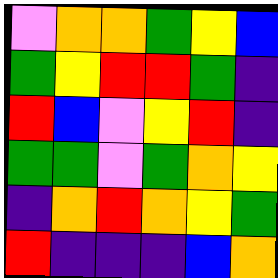[["violet", "orange", "orange", "green", "yellow", "blue"], ["green", "yellow", "red", "red", "green", "indigo"], ["red", "blue", "violet", "yellow", "red", "indigo"], ["green", "green", "violet", "green", "orange", "yellow"], ["indigo", "orange", "red", "orange", "yellow", "green"], ["red", "indigo", "indigo", "indigo", "blue", "orange"]]